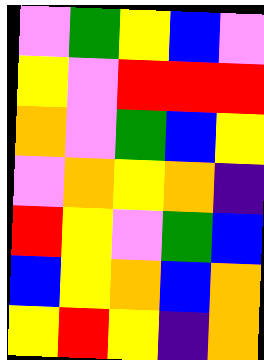[["violet", "green", "yellow", "blue", "violet"], ["yellow", "violet", "red", "red", "red"], ["orange", "violet", "green", "blue", "yellow"], ["violet", "orange", "yellow", "orange", "indigo"], ["red", "yellow", "violet", "green", "blue"], ["blue", "yellow", "orange", "blue", "orange"], ["yellow", "red", "yellow", "indigo", "orange"]]